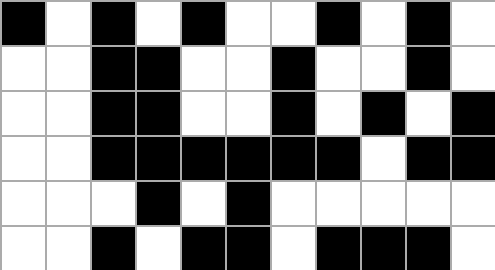[["black", "white", "black", "white", "black", "white", "white", "black", "white", "black", "white"], ["white", "white", "black", "black", "white", "white", "black", "white", "white", "black", "white"], ["white", "white", "black", "black", "white", "white", "black", "white", "black", "white", "black"], ["white", "white", "black", "black", "black", "black", "black", "black", "white", "black", "black"], ["white", "white", "white", "black", "white", "black", "white", "white", "white", "white", "white"], ["white", "white", "black", "white", "black", "black", "white", "black", "black", "black", "white"]]